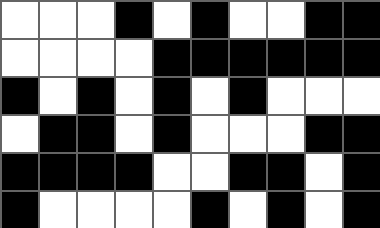[["white", "white", "white", "black", "white", "black", "white", "white", "black", "black"], ["white", "white", "white", "white", "black", "black", "black", "black", "black", "black"], ["black", "white", "black", "white", "black", "white", "black", "white", "white", "white"], ["white", "black", "black", "white", "black", "white", "white", "white", "black", "black"], ["black", "black", "black", "black", "white", "white", "black", "black", "white", "black"], ["black", "white", "white", "white", "white", "black", "white", "black", "white", "black"]]